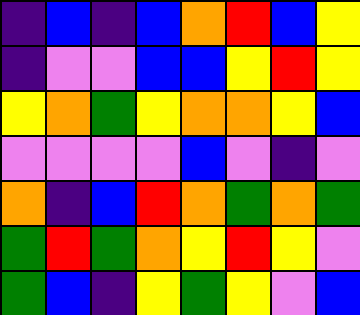[["indigo", "blue", "indigo", "blue", "orange", "red", "blue", "yellow"], ["indigo", "violet", "violet", "blue", "blue", "yellow", "red", "yellow"], ["yellow", "orange", "green", "yellow", "orange", "orange", "yellow", "blue"], ["violet", "violet", "violet", "violet", "blue", "violet", "indigo", "violet"], ["orange", "indigo", "blue", "red", "orange", "green", "orange", "green"], ["green", "red", "green", "orange", "yellow", "red", "yellow", "violet"], ["green", "blue", "indigo", "yellow", "green", "yellow", "violet", "blue"]]